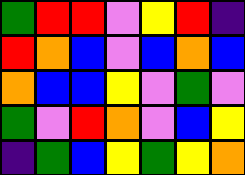[["green", "red", "red", "violet", "yellow", "red", "indigo"], ["red", "orange", "blue", "violet", "blue", "orange", "blue"], ["orange", "blue", "blue", "yellow", "violet", "green", "violet"], ["green", "violet", "red", "orange", "violet", "blue", "yellow"], ["indigo", "green", "blue", "yellow", "green", "yellow", "orange"]]